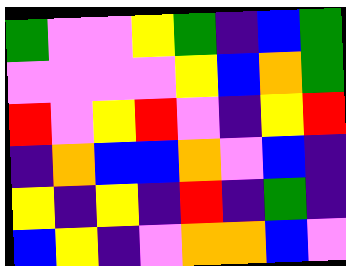[["green", "violet", "violet", "yellow", "green", "indigo", "blue", "green"], ["violet", "violet", "violet", "violet", "yellow", "blue", "orange", "green"], ["red", "violet", "yellow", "red", "violet", "indigo", "yellow", "red"], ["indigo", "orange", "blue", "blue", "orange", "violet", "blue", "indigo"], ["yellow", "indigo", "yellow", "indigo", "red", "indigo", "green", "indigo"], ["blue", "yellow", "indigo", "violet", "orange", "orange", "blue", "violet"]]